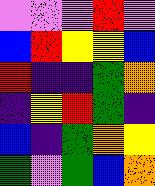[["violet", "violet", "violet", "red", "violet"], ["blue", "red", "yellow", "yellow", "blue"], ["red", "indigo", "indigo", "green", "orange"], ["indigo", "yellow", "red", "green", "indigo"], ["blue", "indigo", "green", "orange", "yellow"], ["green", "violet", "green", "blue", "orange"]]